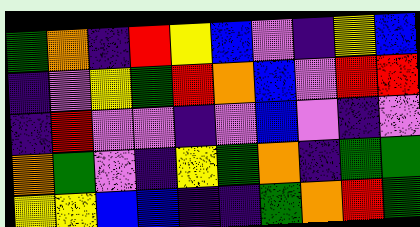[["green", "orange", "indigo", "red", "yellow", "blue", "violet", "indigo", "yellow", "blue"], ["indigo", "violet", "yellow", "green", "red", "orange", "blue", "violet", "red", "red"], ["indigo", "red", "violet", "violet", "indigo", "violet", "blue", "violet", "indigo", "violet"], ["orange", "green", "violet", "indigo", "yellow", "green", "orange", "indigo", "green", "green"], ["yellow", "yellow", "blue", "blue", "indigo", "indigo", "green", "orange", "red", "green"]]